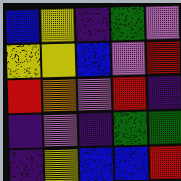[["blue", "yellow", "indigo", "green", "violet"], ["yellow", "yellow", "blue", "violet", "red"], ["red", "orange", "violet", "red", "indigo"], ["indigo", "violet", "indigo", "green", "green"], ["indigo", "yellow", "blue", "blue", "red"]]